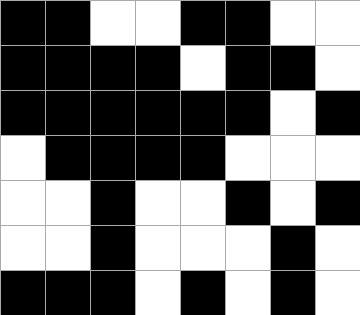[["black", "black", "white", "white", "black", "black", "white", "white"], ["black", "black", "black", "black", "white", "black", "black", "white"], ["black", "black", "black", "black", "black", "black", "white", "black"], ["white", "black", "black", "black", "black", "white", "white", "white"], ["white", "white", "black", "white", "white", "black", "white", "black"], ["white", "white", "black", "white", "white", "white", "black", "white"], ["black", "black", "black", "white", "black", "white", "black", "white"]]